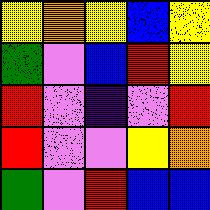[["yellow", "orange", "yellow", "blue", "yellow"], ["green", "violet", "blue", "red", "yellow"], ["red", "violet", "indigo", "violet", "red"], ["red", "violet", "violet", "yellow", "orange"], ["green", "violet", "red", "blue", "blue"]]